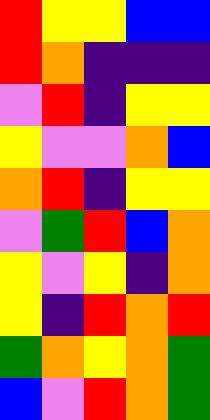[["red", "yellow", "yellow", "blue", "blue"], ["red", "orange", "indigo", "indigo", "indigo"], ["violet", "red", "indigo", "yellow", "yellow"], ["yellow", "violet", "violet", "orange", "blue"], ["orange", "red", "indigo", "yellow", "yellow"], ["violet", "green", "red", "blue", "orange"], ["yellow", "violet", "yellow", "indigo", "orange"], ["yellow", "indigo", "red", "orange", "red"], ["green", "orange", "yellow", "orange", "green"], ["blue", "violet", "red", "orange", "green"]]